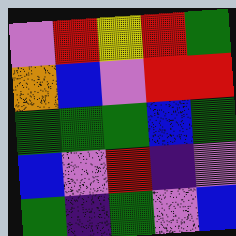[["violet", "red", "yellow", "red", "green"], ["orange", "blue", "violet", "red", "red"], ["green", "green", "green", "blue", "green"], ["blue", "violet", "red", "indigo", "violet"], ["green", "indigo", "green", "violet", "blue"]]